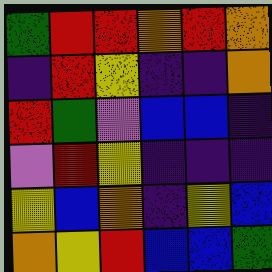[["green", "red", "red", "orange", "red", "orange"], ["indigo", "red", "yellow", "indigo", "indigo", "orange"], ["red", "green", "violet", "blue", "blue", "indigo"], ["violet", "red", "yellow", "indigo", "indigo", "indigo"], ["yellow", "blue", "orange", "indigo", "yellow", "blue"], ["orange", "yellow", "red", "blue", "blue", "green"]]